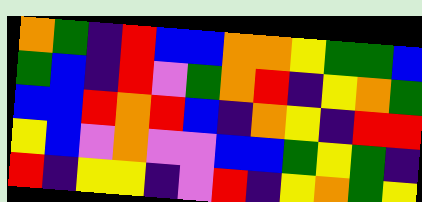[["orange", "green", "indigo", "red", "blue", "blue", "orange", "orange", "yellow", "green", "green", "blue"], ["green", "blue", "indigo", "red", "violet", "green", "orange", "red", "indigo", "yellow", "orange", "green"], ["blue", "blue", "red", "orange", "red", "blue", "indigo", "orange", "yellow", "indigo", "red", "red"], ["yellow", "blue", "violet", "orange", "violet", "violet", "blue", "blue", "green", "yellow", "green", "indigo"], ["red", "indigo", "yellow", "yellow", "indigo", "violet", "red", "indigo", "yellow", "orange", "green", "yellow"]]